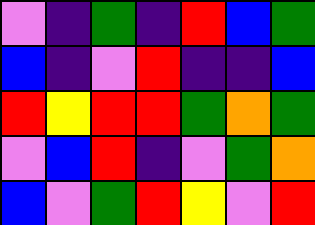[["violet", "indigo", "green", "indigo", "red", "blue", "green"], ["blue", "indigo", "violet", "red", "indigo", "indigo", "blue"], ["red", "yellow", "red", "red", "green", "orange", "green"], ["violet", "blue", "red", "indigo", "violet", "green", "orange"], ["blue", "violet", "green", "red", "yellow", "violet", "red"]]